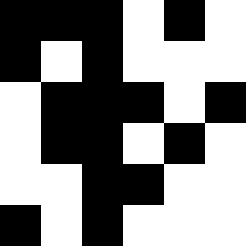[["black", "black", "black", "white", "black", "white"], ["black", "white", "black", "white", "white", "white"], ["white", "black", "black", "black", "white", "black"], ["white", "black", "black", "white", "black", "white"], ["white", "white", "black", "black", "white", "white"], ["black", "white", "black", "white", "white", "white"]]